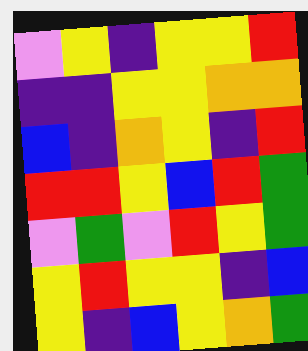[["violet", "yellow", "indigo", "yellow", "yellow", "red"], ["indigo", "indigo", "yellow", "yellow", "orange", "orange"], ["blue", "indigo", "orange", "yellow", "indigo", "red"], ["red", "red", "yellow", "blue", "red", "green"], ["violet", "green", "violet", "red", "yellow", "green"], ["yellow", "red", "yellow", "yellow", "indigo", "blue"], ["yellow", "indigo", "blue", "yellow", "orange", "green"]]